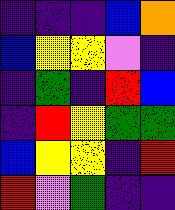[["indigo", "indigo", "indigo", "blue", "orange"], ["blue", "yellow", "yellow", "violet", "indigo"], ["indigo", "green", "indigo", "red", "blue"], ["indigo", "red", "yellow", "green", "green"], ["blue", "yellow", "yellow", "indigo", "red"], ["red", "violet", "green", "indigo", "indigo"]]